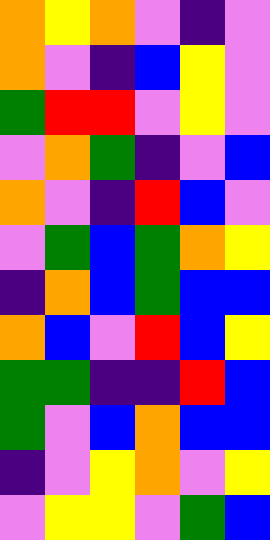[["orange", "yellow", "orange", "violet", "indigo", "violet"], ["orange", "violet", "indigo", "blue", "yellow", "violet"], ["green", "red", "red", "violet", "yellow", "violet"], ["violet", "orange", "green", "indigo", "violet", "blue"], ["orange", "violet", "indigo", "red", "blue", "violet"], ["violet", "green", "blue", "green", "orange", "yellow"], ["indigo", "orange", "blue", "green", "blue", "blue"], ["orange", "blue", "violet", "red", "blue", "yellow"], ["green", "green", "indigo", "indigo", "red", "blue"], ["green", "violet", "blue", "orange", "blue", "blue"], ["indigo", "violet", "yellow", "orange", "violet", "yellow"], ["violet", "yellow", "yellow", "violet", "green", "blue"]]